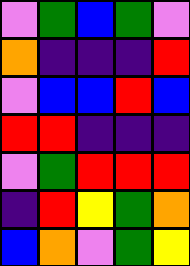[["violet", "green", "blue", "green", "violet"], ["orange", "indigo", "indigo", "indigo", "red"], ["violet", "blue", "blue", "red", "blue"], ["red", "red", "indigo", "indigo", "indigo"], ["violet", "green", "red", "red", "red"], ["indigo", "red", "yellow", "green", "orange"], ["blue", "orange", "violet", "green", "yellow"]]